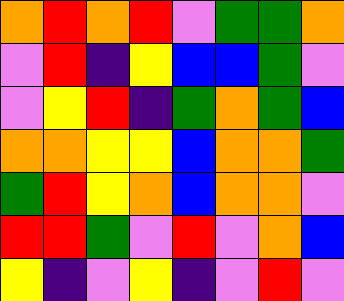[["orange", "red", "orange", "red", "violet", "green", "green", "orange"], ["violet", "red", "indigo", "yellow", "blue", "blue", "green", "violet"], ["violet", "yellow", "red", "indigo", "green", "orange", "green", "blue"], ["orange", "orange", "yellow", "yellow", "blue", "orange", "orange", "green"], ["green", "red", "yellow", "orange", "blue", "orange", "orange", "violet"], ["red", "red", "green", "violet", "red", "violet", "orange", "blue"], ["yellow", "indigo", "violet", "yellow", "indigo", "violet", "red", "violet"]]